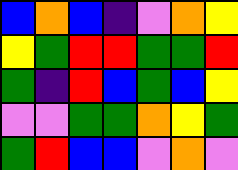[["blue", "orange", "blue", "indigo", "violet", "orange", "yellow"], ["yellow", "green", "red", "red", "green", "green", "red"], ["green", "indigo", "red", "blue", "green", "blue", "yellow"], ["violet", "violet", "green", "green", "orange", "yellow", "green"], ["green", "red", "blue", "blue", "violet", "orange", "violet"]]